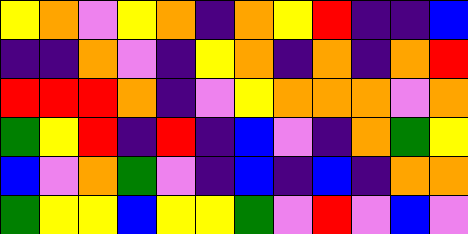[["yellow", "orange", "violet", "yellow", "orange", "indigo", "orange", "yellow", "red", "indigo", "indigo", "blue"], ["indigo", "indigo", "orange", "violet", "indigo", "yellow", "orange", "indigo", "orange", "indigo", "orange", "red"], ["red", "red", "red", "orange", "indigo", "violet", "yellow", "orange", "orange", "orange", "violet", "orange"], ["green", "yellow", "red", "indigo", "red", "indigo", "blue", "violet", "indigo", "orange", "green", "yellow"], ["blue", "violet", "orange", "green", "violet", "indigo", "blue", "indigo", "blue", "indigo", "orange", "orange"], ["green", "yellow", "yellow", "blue", "yellow", "yellow", "green", "violet", "red", "violet", "blue", "violet"]]